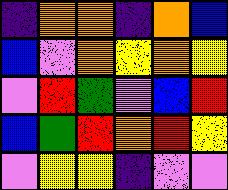[["indigo", "orange", "orange", "indigo", "orange", "blue"], ["blue", "violet", "orange", "yellow", "orange", "yellow"], ["violet", "red", "green", "violet", "blue", "red"], ["blue", "green", "red", "orange", "red", "yellow"], ["violet", "yellow", "yellow", "indigo", "violet", "violet"]]